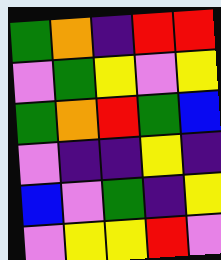[["green", "orange", "indigo", "red", "red"], ["violet", "green", "yellow", "violet", "yellow"], ["green", "orange", "red", "green", "blue"], ["violet", "indigo", "indigo", "yellow", "indigo"], ["blue", "violet", "green", "indigo", "yellow"], ["violet", "yellow", "yellow", "red", "violet"]]